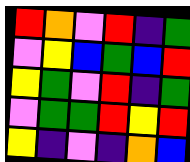[["red", "orange", "violet", "red", "indigo", "green"], ["violet", "yellow", "blue", "green", "blue", "red"], ["yellow", "green", "violet", "red", "indigo", "green"], ["violet", "green", "green", "red", "yellow", "red"], ["yellow", "indigo", "violet", "indigo", "orange", "blue"]]